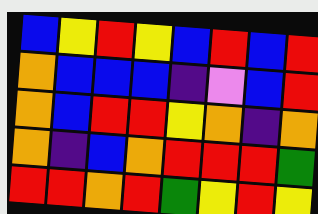[["blue", "yellow", "red", "yellow", "blue", "red", "blue", "red"], ["orange", "blue", "blue", "blue", "indigo", "violet", "blue", "red"], ["orange", "blue", "red", "red", "yellow", "orange", "indigo", "orange"], ["orange", "indigo", "blue", "orange", "red", "red", "red", "green"], ["red", "red", "orange", "red", "green", "yellow", "red", "yellow"]]